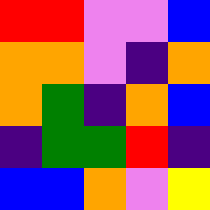[["red", "red", "violet", "violet", "blue"], ["orange", "orange", "violet", "indigo", "orange"], ["orange", "green", "indigo", "orange", "blue"], ["indigo", "green", "green", "red", "indigo"], ["blue", "blue", "orange", "violet", "yellow"]]